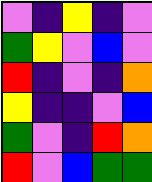[["violet", "indigo", "yellow", "indigo", "violet"], ["green", "yellow", "violet", "blue", "violet"], ["red", "indigo", "violet", "indigo", "orange"], ["yellow", "indigo", "indigo", "violet", "blue"], ["green", "violet", "indigo", "red", "orange"], ["red", "violet", "blue", "green", "green"]]